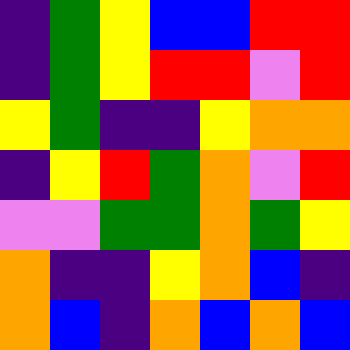[["indigo", "green", "yellow", "blue", "blue", "red", "red"], ["indigo", "green", "yellow", "red", "red", "violet", "red"], ["yellow", "green", "indigo", "indigo", "yellow", "orange", "orange"], ["indigo", "yellow", "red", "green", "orange", "violet", "red"], ["violet", "violet", "green", "green", "orange", "green", "yellow"], ["orange", "indigo", "indigo", "yellow", "orange", "blue", "indigo"], ["orange", "blue", "indigo", "orange", "blue", "orange", "blue"]]